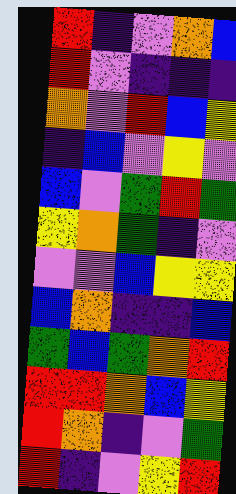[["red", "indigo", "violet", "orange", "blue"], ["red", "violet", "indigo", "indigo", "indigo"], ["orange", "violet", "red", "blue", "yellow"], ["indigo", "blue", "violet", "yellow", "violet"], ["blue", "violet", "green", "red", "green"], ["yellow", "orange", "green", "indigo", "violet"], ["violet", "violet", "blue", "yellow", "yellow"], ["blue", "orange", "indigo", "indigo", "blue"], ["green", "blue", "green", "orange", "red"], ["red", "red", "orange", "blue", "yellow"], ["red", "orange", "indigo", "violet", "green"], ["red", "indigo", "violet", "yellow", "red"]]